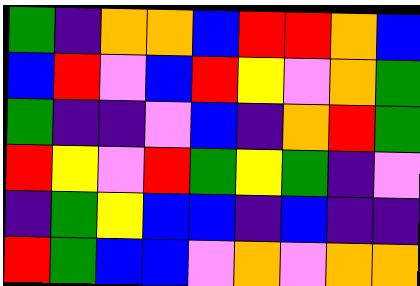[["green", "indigo", "orange", "orange", "blue", "red", "red", "orange", "blue"], ["blue", "red", "violet", "blue", "red", "yellow", "violet", "orange", "green"], ["green", "indigo", "indigo", "violet", "blue", "indigo", "orange", "red", "green"], ["red", "yellow", "violet", "red", "green", "yellow", "green", "indigo", "violet"], ["indigo", "green", "yellow", "blue", "blue", "indigo", "blue", "indigo", "indigo"], ["red", "green", "blue", "blue", "violet", "orange", "violet", "orange", "orange"]]